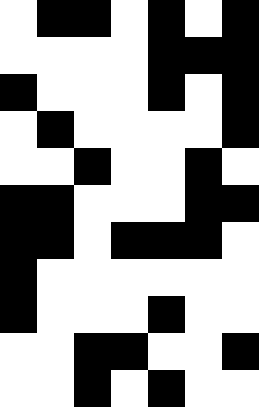[["white", "black", "black", "white", "black", "white", "black"], ["white", "white", "white", "white", "black", "black", "black"], ["black", "white", "white", "white", "black", "white", "black"], ["white", "black", "white", "white", "white", "white", "black"], ["white", "white", "black", "white", "white", "black", "white"], ["black", "black", "white", "white", "white", "black", "black"], ["black", "black", "white", "black", "black", "black", "white"], ["black", "white", "white", "white", "white", "white", "white"], ["black", "white", "white", "white", "black", "white", "white"], ["white", "white", "black", "black", "white", "white", "black"], ["white", "white", "black", "white", "black", "white", "white"]]